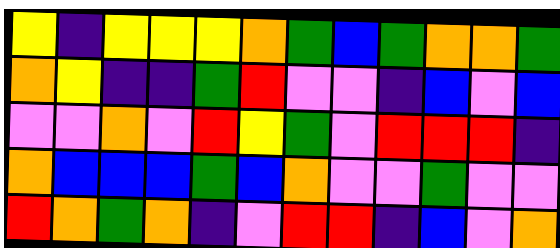[["yellow", "indigo", "yellow", "yellow", "yellow", "orange", "green", "blue", "green", "orange", "orange", "green"], ["orange", "yellow", "indigo", "indigo", "green", "red", "violet", "violet", "indigo", "blue", "violet", "blue"], ["violet", "violet", "orange", "violet", "red", "yellow", "green", "violet", "red", "red", "red", "indigo"], ["orange", "blue", "blue", "blue", "green", "blue", "orange", "violet", "violet", "green", "violet", "violet"], ["red", "orange", "green", "orange", "indigo", "violet", "red", "red", "indigo", "blue", "violet", "orange"]]